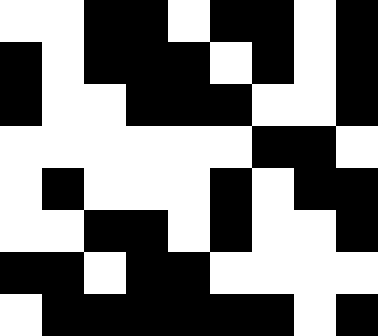[["white", "white", "black", "black", "white", "black", "black", "white", "black"], ["black", "white", "black", "black", "black", "white", "black", "white", "black"], ["black", "white", "white", "black", "black", "black", "white", "white", "black"], ["white", "white", "white", "white", "white", "white", "black", "black", "white"], ["white", "black", "white", "white", "white", "black", "white", "black", "black"], ["white", "white", "black", "black", "white", "black", "white", "white", "black"], ["black", "black", "white", "black", "black", "white", "white", "white", "white"], ["white", "black", "black", "black", "black", "black", "black", "white", "black"]]